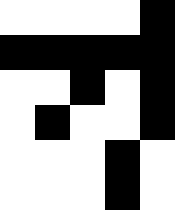[["white", "white", "white", "white", "black"], ["black", "black", "black", "black", "black"], ["white", "white", "black", "white", "black"], ["white", "black", "white", "white", "black"], ["white", "white", "white", "black", "white"], ["white", "white", "white", "black", "white"]]